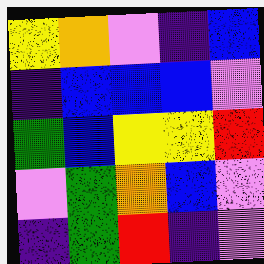[["yellow", "orange", "violet", "indigo", "blue"], ["indigo", "blue", "blue", "blue", "violet"], ["green", "blue", "yellow", "yellow", "red"], ["violet", "green", "orange", "blue", "violet"], ["indigo", "green", "red", "indigo", "violet"]]